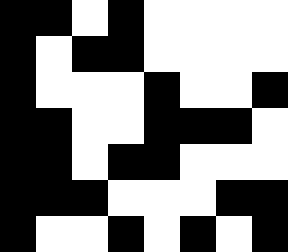[["black", "black", "white", "black", "white", "white", "white", "white"], ["black", "white", "black", "black", "white", "white", "white", "white"], ["black", "white", "white", "white", "black", "white", "white", "black"], ["black", "black", "white", "white", "black", "black", "black", "white"], ["black", "black", "white", "black", "black", "white", "white", "white"], ["black", "black", "black", "white", "white", "white", "black", "black"], ["black", "white", "white", "black", "white", "black", "white", "black"]]